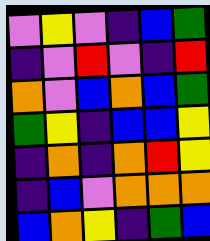[["violet", "yellow", "violet", "indigo", "blue", "green"], ["indigo", "violet", "red", "violet", "indigo", "red"], ["orange", "violet", "blue", "orange", "blue", "green"], ["green", "yellow", "indigo", "blue", "blue", "yellow"], ["indigo", "orange", "indigo", "orange", "red", "yellow"], ["indigo", "blue", "violet", "orange", "orange", "orange"], ["blue", "orange", "yellow", "indigo", "green", "blue"]]